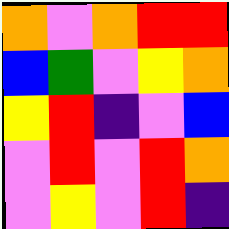[["orange", "violet", "orange", "red", "red"], ["blue", "green", "violet", "yellow", "orange"], ["yellow", "red", "indigo", "violet", "blue"], ["violet", "red", "violet", "red", "orange"], ["violet", "yellow", "violet", "red", "indigo"]]